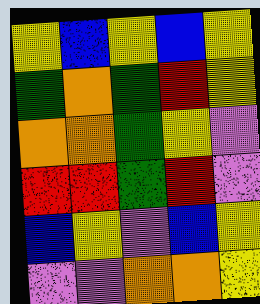[["yellow", "blue", "yellow", "blue", "yellow"], ["green", "orange", "green", "red", "yellow"], ["orange", "orange", "green", "yellow", "violet"], ["red", "red", "green", "red", "violet"], ["blue", "yellow", "violet", "blue", "yellow"], ["violet", "violet", "orange", "orange", "yellow"]]